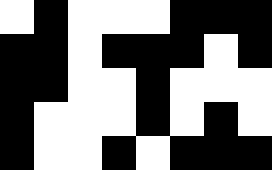[["white", "black", "white", "white", "white", "black", "black", "black"], ["black", "black", "white", "black", "black", "black", "white", "black"], ["black", "black", "white", "white", "black", "white", "white", "white"], ["black", "white", "white", "white", "black", "white", "black", "white"], ["black", "white", "white", "black", "white", "black", "black", "black"]]